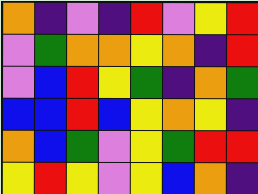[["orange", "indigo", "violet", "indigo", "red", "violet", "yellow", "red"], ["violet", "green", "orange", "orange", "yellow", "orange", "indigo", "red"], ["violet", "blue", "red", "yellow", "green", "indigo", "orange", "green"], ["blue", "blue", "red", "blue", "yellow", "orange", "yellow", "indigo"], ["orange", "blue", "green", "violet", "yellow", "green", "red", "red"], ["yellow", "red", "yellow", "violet", "yellow", "blue", "orange", "indigo"]]